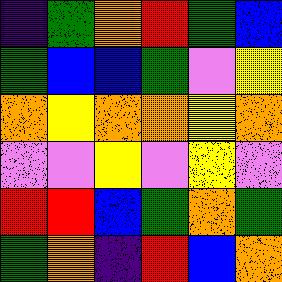[["indigo", "green", "orange", "red", "green", "blue"], ["green", "blue", "blue", "green", "violet", "yellow"], ["orange", "yellow", "orange", "orange", "yellow", "orange"], ["violet", "violet", "yellow", "violet", "yellow", "violet"], ["red", "red", "blue", "green", "orange", "green"], ["green", "orange", "indigo", "red", "blue", "orange"]]